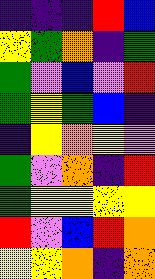[["indigo", "indigo", "indigo", "red", "blue"], ["yellow", "green", "orange", "indigo", "green"], ["green", "violet", "blue", "violet", "red"], ["green", "yellow", "green", "blue", "indigo"], ["indigo", "yellow", "orange", "yellow", "violet"], ["green", "violet", "orange", "indigo", "red"], ["green", "yellow", "yellow", "yellow", "yellow"], ["red", "violet", "blue", "red", "orange"], ["yellow", "yellow", "orange", "indigo", "orange"]]